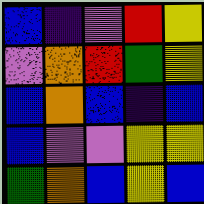[["blue", "indigo", "violet", "red", "yellow"], ["violet", "orange", "red", "green", "yellow"], ["blue", "orange", "blue", "indigo", "blue"], ["blue", "violet", "violet", "yellow", "yellow"], ["green", "orange", "blue", "yellow", "blue"]]